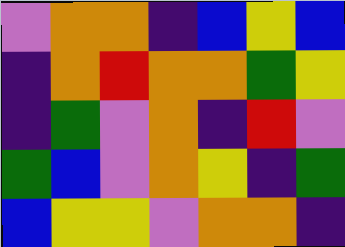[["violet", "orange", "orange", "indigo", "blue", "yellow", "blue"], ["indigo", "orange", "red", "orange", "orange", "green", "yellow"], ["indigo", "green", "violet", "orange", "indigo", "red", "violet"], ["green", "blue", "violet", "orange", "yellow", "indigo", "green"], ["blue", "yellow", "yellow", "violet", "orange", "orange", "indigo"]]